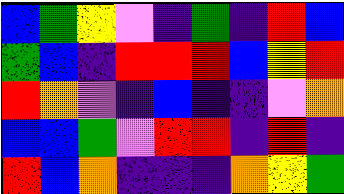[["blue", "green", "yellow", "violet", "indigo", "green", "indigo", "red", "blue"], ["green", "blue", "indigo", "red", "red", "red", "blue", "yellow", "red"], ["red", "orange", "violet", "indigo", "blue", "indigo", "indigo", "violet", "orange"], ["blue", "blue", "green", "violet", "red", "red", "indigo", "red", "indigo"], ["red", "blue", "orange", "indigo", "indigo", "indigo", "orange", "yellow", "green"]]